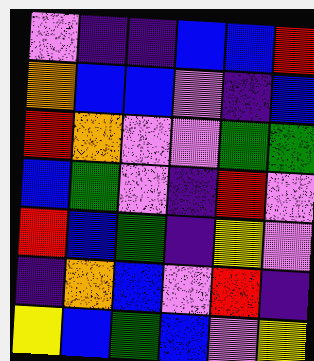[["violet", "indigo", "indigo", "blue", "blue", "red"], ["orange", "blue", "blue", "violet", "indigo", "blue"], ["red", "orange", "violet", "violet", "green", "green"], ["blue", "green", "violet", "indigo", "red", "violet"], ["red", "blue", "green", "indigo", "yellow", "violet"], ["indigo", "orange", "blue", "violet", "red", "indigo"], ["yellow", "blue", "green", "blue", "violet", "yellow"]]